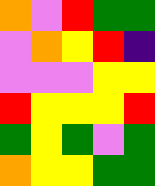[["orange", "violet", "red", "green", "green"], ["violet", "orange", "yellow", "red", "indigo"], ["violet", "violet", "violet", "yellow", "yellow"], ["red", "yellow", "yellow", "yellow", "red"], ["green", "yellow", "green", "violet", "green"], ["orange", "yellow", "yellow", "green", "green"]]